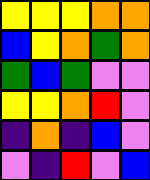[["yellow", "yellow", "yellow", "orange", "orange"], ["blue", "yellow", "orange", "green", "orange"], ["green", "blue", "green", "violet", "violet"], ["yellow", "yellow", "orange", "red", "violet"], ["indigo", "orange", "indigo", "blue", "violet"], ["violet", "indigo", "red", "violet", "blue"]]